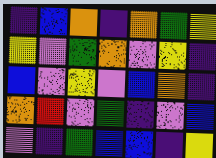[["indigo", "blue", "orange", "indigo", "orange", "green", "yellow"], ["yellow", "violet", "green", "orange", "violet", "yellow", "indigo"], ["blue", "violet", "yellow", "violet", "blue", "orange", "indigo"], ["orange", "red", "violet", "green", "indigo", "violet", "blue"], ["violet", "indigo", "green", "blue", "blue", "indigo", "yellow"]]